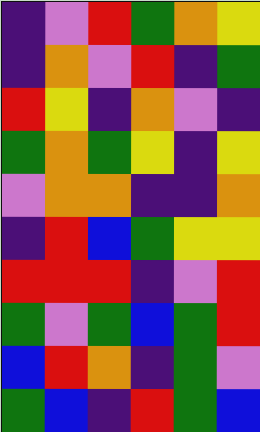[["indigo", "violet", "red", "green", "orange", "yellow"], ["indigo", "orange", "violet", "red", "indigo", "green"], ["red", "yellow", "indigo", "orange", "violet", "indigo"], ["green", "orange", "green", "yellow", "indigo", "yellow"], ["violet", "orange", "orange", "indigo", "indigo", "orange"], ["indigo", "red", "blue", "green", "yellow", "yellow"], ["red", "red", "red", "indigo", "violet", "red"], ["green", "violet", "green", "blue", "green", "red"], ["blue", "red", "orange", "indigo", "green", "violet"], ["green", "blue", "indigo", "red", "green", "blue"]]